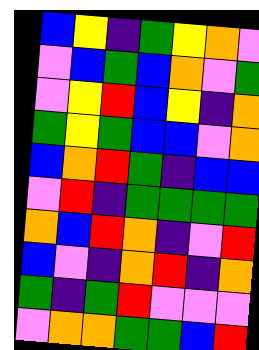[["blue", "yellow", "indigo", "green", "yellow", "orange", "violet"], ["violet", "blue", "green", "blue", "orange", "violet", "green"], ["violet", "yellow", "red", "blue", "yellow", "indigo", "orange"], ["green", "yellow", "green", "blue", "blue", "violet", "orange"], ["blue", "orange", "red", "green", "indigo", "blue", "blue"], ["violet", "red", "indigo", "green", "green", "green", "green"], ["orange", "blue", "red", "orange", "indigo", "violet", "red"], ["blue", "violet", "indigo", "orange", "red", "indigo", "orange"], ["green", "indigo", "green", "red", "violet", "violet", "violet"], ["violet", "orange", "orange", "green", "green", "blue", "red"]]